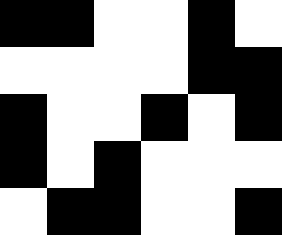[["black", "black", "white", "white", "black", "white"], ["white", "white", "white", "white", "black", "black"], ["black", "white", "white", "black", "white", "black"], ["black", "white", "black", "white", "white", "white"], ["white", "black", "black", "white", "white", "black"]]